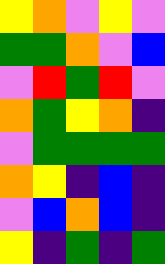[["yellow", "orange", "violet", "yellow", "violet"], ["green", "green", "orange", "violet", "blue"], ["violet", "red", "green", "red", "violet"], ["orange", "green", "yellow", "orange", "indigo"], ["violet", "green", "green", "green", "green"], ["orange", "yellow", "indigo", "blue", "indigo"], ["violet", "blue", "orange", "blue", "indigo"], ["yellow", "indigo", "green", "indigo", "green"]]